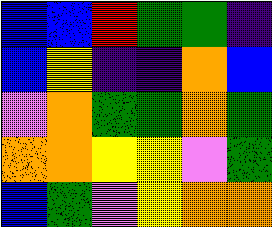[["blue", "blue", "red", "green", "green", "indigo"], ["blue", "yellow", "indigo", "indigo", "orange", "blue"], ["violet", "orange", "green", "green", "orange", "green"], ["orange", "orange", "yellow", "yellow", "violet", "green"], ["blue", "green", "violet", "yellow", "orange", "orange"]]